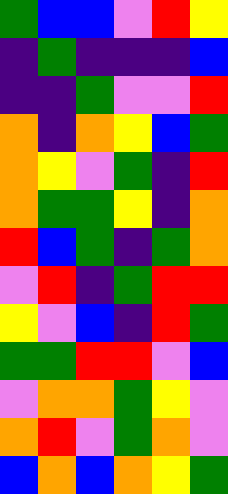[["green", "blue", "blue", "violet", "red", "yellow"], ["indigo", "green", "indigo", "indigo", "indigo", "blue"], ["indigo", "indigo", "green", "violet", "violet", "red"], ["orange", "indigo", "orange", "yellow", "blue", "green"], ["orange", "yellow", "violet", "green", "indigo", "red"], ["orange", "green", "green", "yellow", "indigo", "orange"], ["red", "blue", "green", "indigo", "green", "orange"], ["violet", "red", "indigo", "green", "red", "red"], ["yellow", "violet", "blue", "indigo", "red", "green"], ["green", "green", "red", "red", "violet", "blue"], ["violet", "orange", "orange", "green", "yellow", "violet"], ["orange", "red", "violet", "green", "orange", "violet"], ["blue", "orange", "blue", "orange", "yellow", "green"]]